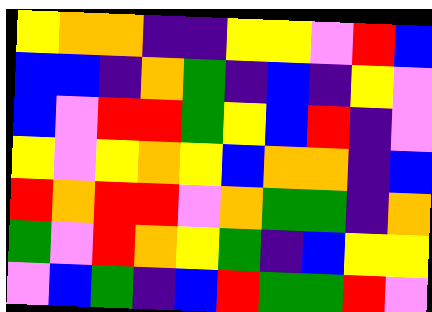[["yellow", "orange", "orange", "indigo", "indigo", "yellow", "yellow", "violet", "red", "blue"], ["blue", "blue", "indigo", "orange", "green", "indigo", "blue", "indigo", "yellow", "violet"], ["blue", "violet", "red", "red", "green", "yellow", "blue", "red", "indigo", "violet"], ["yellow", "violet", "yellow", "orange", "yellow", "blue", "orange", "orange", "indigo", "blue"], ["red", "orange", "red", "red", "violet", "orange", "green", "green", "indigo", "orange"], ["green", "violet", "red", "orange", "yellow", "green", "indigo", "blue", "yellow", "yellow"], ["violet", "blue", "green", "indigo", "blue", "red", "green", "green", "red", "violet"]]